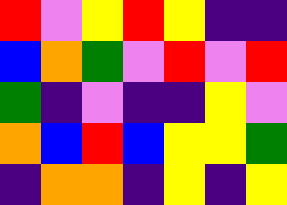[["red", "violet", "yellow", "red", "yellow", "indigo", "indigo"], ["blue", "orange", "green", "violet", "red", "violet", "red"], ["green", "indigo", "violet", "indigo", "indigo", "yellow", "violet"], ["orange", "blue", "red", "blue", "yellow", "yellow", "green"], ["indigo", "orange", "orange", "indigo", "yellow", "indigo", "yellow"]]